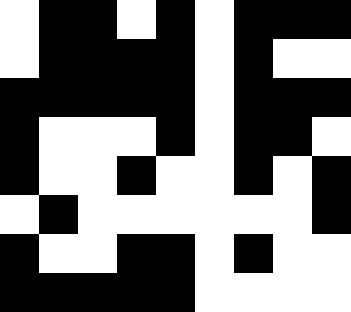[["white", "black", "black", "white", "black", "white", "black", "black", "black"], ["white", "black", "black", "black", "black", "white", "black", "white", "white"], ["black", "black", "black", "black", "black", "white", "black", "black", "black"], ["black", "white", "white", "white", "black", "white", "black", "black", "white"], ["black", "white", "white", "black", "white", "white", "black", "white", "black"], ["white", "black", "white", "white", "white", "white", "white", "white", "black"], ["black", "white", "white", "black", "black", "white", "black", "white", "white"], ["black", "black", "black", "black", "black", "white", "white", "white", "white"]]